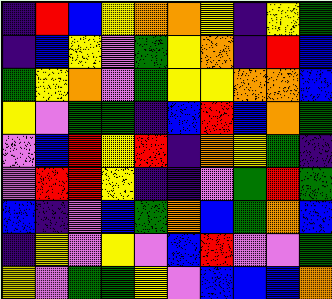[["indigo", "red", "blue", "yellow", "orange", "orange", "yellow", "indigo", "yellow", "green"], ["indigo", "blue", "yellow", "violet", "green", "yellow", "orange", "indigo", "red", "blue"], ["green", "yellow", "orange", "violet", "green", "yellow", "yellow", "orange", "orange", "blue"], ["yellow", "violet", "green", "green", "indigo", "blue", "red", "blue", "orange", "green"], ["violet", "blue", "red", "yellow", "red", "indigo", "orange", "yellow", "green", "indigo"], ["violet", "red", "red", "yellow", "indigo", "indigo", "violet", "green", "red", "green"], ["blue", "indigo", "violet", "blue", "green", "orange", "blue", "green", "orange", "blue"], ["indigo", "yellow", "violet", "yellow", "violet", "blue", "red", "violet", "violet", "green"], ["yellow", "violet", "green", "green", "yellow", "violet", "blue", "blue", "blue", "orange"]]